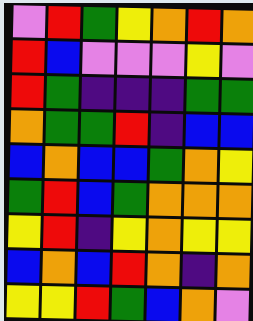[["violet", "red", "green", "yellow", "orange", "red", "orange"], ["red", "blue", "violet", "violet", "violet", "yellow", "violet"], ["red", "green", "indigo", "indigo", "indigo", "green", "green"], ["orange", "green", "green", "red", "indigo", "blue", "blue"], ["blue", "orange", "blue", "blue", "green", "orange", "yellow"], ["green", "red", "blue", "green", "orange", "orange", "orange"], ["yellow", "red", "indigo", "yellow", "orange", "yellow", "yellow"], ["blue", "orange", "blue", "red", "orange", "indigo", "orange"], ["yellow", "yellow", "red", "green", "blue", "orange", "violet"]]